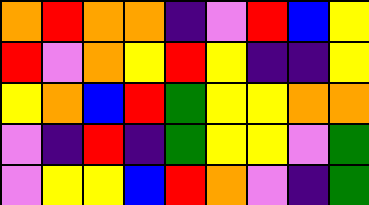[["orange", "red", "orange", "orange", "indigo", "violet", "red", "blue", "yellow"], ["red", "violet", "orange", "yellow", "red", "yellow", "indigo", "indigo", "yellow"], ["yellow", "orange", "blue", "red", "green", "yellow", "yellow", "orange", "orange"], ["violet", "indigo", "red", "indigo", "green", "yellow", "yellow", "violet", "green"], ["violet", "yellow", "yellow", "blue", "red", "orange", "violet", "indigo", "green"]]